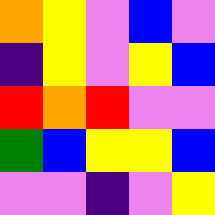[["orange", "yellow", "violet", "blue", "violet"], ["indigo", "yellow", "violet", "yellow", "blue"], ["red", "orange", "red", "violet", "violet"], ["green", "blue", "yellow", "yellow", "blue"], ["violet", "violet", "indigo", "violet", "yellow"]]